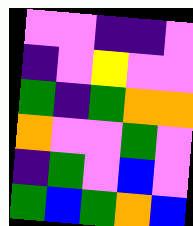[["violet", "violet", "indigo", "indigo", "violet"], ["indigo", "violet", "yellow", "violet", "violet"], ["green", "indigo", "green", "orange", "orange"], ["orange", "violet", "violet", "green", "violet"], ["indigo", "green", "violet", "blue", "violet"], ["green", "blue", "green", "orange", "blue"]]